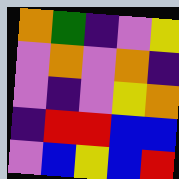[["orange", "green", "indigo", "violet", "yellow"], ["violet", "orange", "violet", "orange", "indigo"], ["violet", "indigo", "violet", "yellow", "orange"], ["indigo", "red", "red", "blue", "blue"], ["violet", "blue", "yellow", "blue", "red"]]